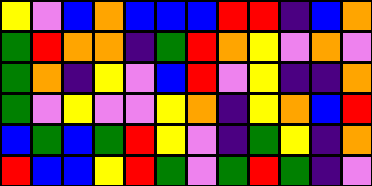[["yellow", "violet", "blue", "orange", "blue", "blue", "blue", "red", "red", "indigo", "blue", "orange"], ["green", "red", "orange", "orange", "indigo", "green", "red", "orange", "yellow", "violet", "orange", "violet"], ["green", "orange", "indigo", "yellow", "violet", "blue", "red", "violet", "yellow", "indigo", "indigo", "orange"], ["green", "violet", "yellow", "violet", "violet", "yellow", "orange", "indigo", "yellow", "orange", "blue", "red"], ["blue", "green", "blue", "green", "red", "yellow", "violet", "indigo", "green", "yellow", "indigo", "orange"], ["red", "blue", "blue", "yellow", "red", "green", "violet", "green", "red", "green", "indigo", "violet"]]